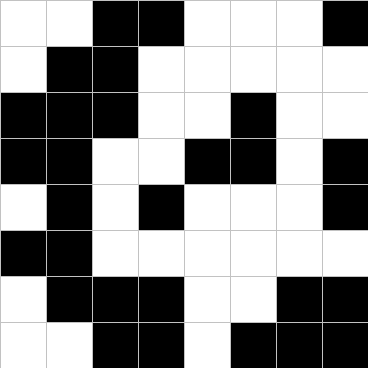[["white", "white", "black", "black", "white", "white", "white", "black"], ["white", "black", "black", "white", "white", "white", "white", "white"], ["black", "black", "black", "white", "white", "black", "white", "white"], ["black", "black", "white", "white", "black", "black", "white", "black"], ["white", "black", "white", "black", "white", "white", "white", "black"], ["black", "black", "white", "white", "white", "white", "white", "white"], ["white", "black", "black", "black", "white", "white", "black", "black"], ["white", "white", "black", "black", "white", "black", "black", "black"]]